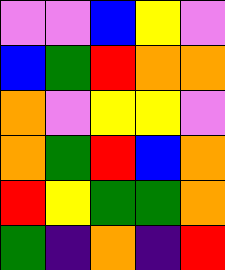[["violet", "violet", "blue", "yellow", "violet"], ["blue", "green", "red", "orange", "orange"], ["orange", "violet", "yellow", "yellow", "violet"], ["orange", "green", "red", "blue", "orange"], ["red", "yellow", "green", "green", "orange"], ["green", "indigo", "orange", "indigo", "red"]]